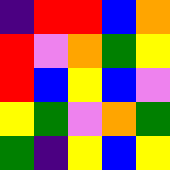[["indigo", "red", "red", "blue", "orange"], ["red", "violet", "orange", "green", "yellow"], ["red", "blue", "yellow", "blue", "violet"], ["yellow", "green", "violet", "orange", "green"], ["green", "indigo", "yellow", "blue", "yellow"]]